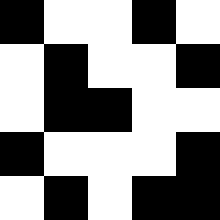[["black", "white", "white", "black", "white"], ["white", "black", "white", "white", "black"], ["white", "black", "black", "white", "white"], ["black", "white", "white", "white", "black"], ["white", "black", "white", "black", "black"]]